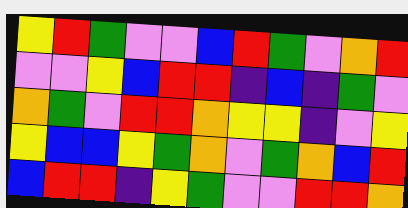[["yellow", "red", "green", "violet", "violet", "blue", "red", "green", "violet", "orange", "red"], ["violet", "violet", "yellow", "blue", "red", "red", "indigo", "blue", "indigo", "green", "violet"], ["orange", "green", "violet", "red", "red", "orange", "yellow", "yellow", "indigo", "violet", "yellow"], ["yellow", "blue", "blue", "yellow", "green", "orange", "violet", "green", "orange", "blue", "red"], ["blue", "red", "red", "indigo", "yellow", "green", "violet", "violet", "red", "red", "orange"]]